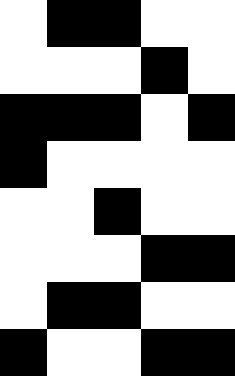[["white", "black", "black", "white", "white"], ["white", "white", "white", "black", "white"], ["black", "black", "black", "white", "black"], ["black", "white", "white", "white", "white"], ["white", "white", "black", "white", "white"], ["white", "white", "white", "black", "black"], ["white", "black", "black", "white", "white"], ["black", "white", "white", "black", "black"]]